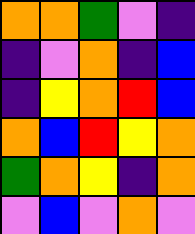[["orange", "orange", "green", "violet", "indigo"], ["indigo", "violet", "orange", "indigo", "blue"], ["indigo", "yellow", "orange", "red", "blue"], ["orange", "blue", "red", "yellow", "orange"], ["green", "orange", "yellow", "indigo", "orange"], ["violet", "blue", "violet", "orange", "violet"]]